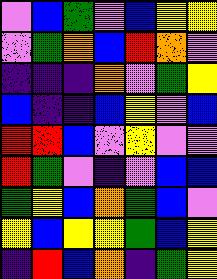[["violet", "blue", "green", "violet", "blue", "yellow", "yellow"], ["violet", "green", "orange", "blue", "red", "orange", "violet"], ["indigo", "indigo", "indigo", "orange", "violet", "green", "yellow"], ["blue", "indigo", "indigo", "blue", "yellow", "violet", "blue"], ["red", "red", "blue", "violet", "yellow", "violet", "violet"], ["red", "green", "violet", "indigo", "violet", "blue", "blue"], ["green", "yellow", "blue", "orange", "green", "blue", "violet"], ["yellow", "blue", "yellow", "yellow", "green", "blue", "yellow"], ["indigo", "red", "blue", "orange", "indigo", "green", "yellow"]]